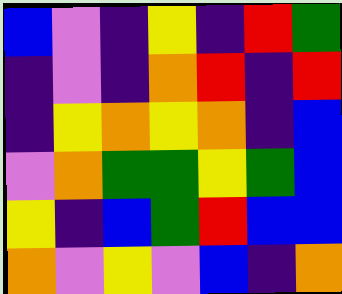[["blue", "violet", "indigo", "yellow", "indigo", "red", "green"], ["indigo", "violet", "indigo", "orange", "red", "indigo", "red"], ["indigo", "yellow", "orange", "yellow", "orange", "indigo", "blue"], ["violet", "orange", "green", "green", "yellow", "green", "blue"], ["yellow", "indigo", "blue", "green", "red", "blue", "blue"], ["orange", "violet", "yellow", "violet", "blue", "indigo", "orange"]]